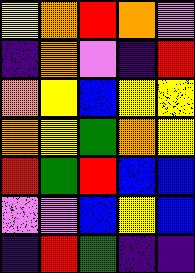[["yellow", "orange", "red", "orange", "violet"], ["indigo", "orange", "violet", "indigo", "red"], ["orange", "yellow", "blue", "yellow", "yellow"], ["orange", "yellow", "green", "orange", "yellow"], ["red", "green", "red", "blue", "blue"], ["violet", "violet", "blue", "yellow", "blue"], ["indigo", "red", "green", "indigo", "indigo"]]